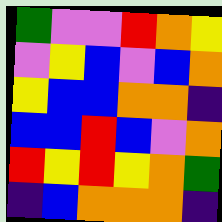[["green", "violet", "violet", "red", "orange", "yellow"], ["violet", "yellow", "blue", "violet", "blue", "orange"], ["yellow", "blue", "blue", "orange", "orange", "indigo"], ["blue", "blue", "red", "blue", "violet", "orange"], ["red", "yellow", "red", "yellow", "orange", "green"], ["indigo", "blue", "orange", "orange", "orange", "indigo"]]